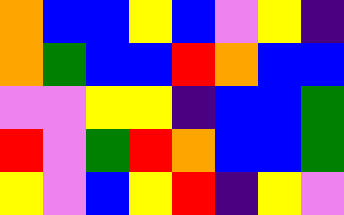[["orange", "blue", "blue", "yellow", "blue", "violet", "yellow", "indigo"], ["orange", "green", "blue", "blue", "red", "orange", "blue", "blue"], ["violet", "violet", "yellow", "yellow", "indigo", "blue", "blue", "green"], ["red", "violet", "green", "red", "orange", "blue", "blue", "green"], ["yellow", "violet", "blue", "yellow", "red", "indigo", "yellow", "violet"]]